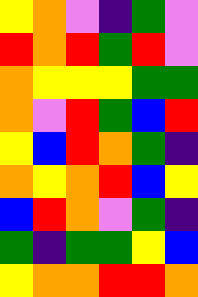[["yellow", "orange", "violet", "indigo", "green", "violet"], ["red", "orange", "red", "green", "red", "violet"], ["orange", "yellow", "yellow", "yellow", "green", "green"], ["orange", "violet", "red", "green", "blue", "red"], ["yellow", "blue", "red", "orange", "green", "indigo"], ["orange", "yellow", "orange", "red", "blue", "yellow"], ["blue", "red", "orange", "violet", "green", "indigo"], ["green", "indigo", "green", "green", "yellow", "blue"], ["yellow", "orange", "orange", "red", "red", "orange"]]